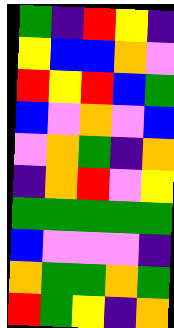[["green", "indigo", "red", "yellow", "indigo"], ["yellow", "blue", "blue", "orange", "violet"], ["red", "yellow", "red", "blue", "green"], ["blue", "violet", "orange", "violet", "blue"], ["violet", "orange", "green", "indigo", "orange"], ["indigo", "orange", "red", "violet", "yellow"], ["green", "green", "green", "green", "green"], ["blue", "violet", "violet", "violet", "indigo"], ["orange", "green", "green", "orange", "green"], ["red", "green", "yellow", "indigo", "orange"]]